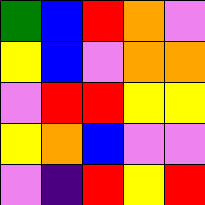[["green", "blue", "red", "orange", "violet"], ["yellow", "blue", "violet", "orange", "orange"], ["violet", "red", "red", "yellow", "yellow"], ["yellow", "orange", "blue", "violet", "violet"], ["violet", "indigo", "red", "yellow", "red"]]